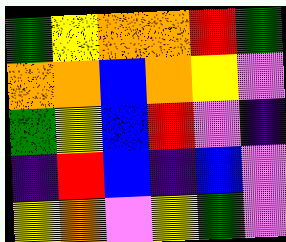[["green", "yellow", "orange", "orange", "red", "green"], ["orange", "orange", "blue", "orange", "yellow", "violet"], ["green", "yellow", "blue", "red", "violet", "indigo"], ["indigo", "red", "blue", "indigo", "blue", "violet"], ["yellow", "orange", "violet", "yellow", "green", "violet"]]